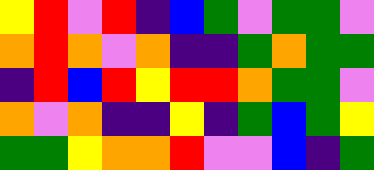[["yellow", "red", "violet", "red", "indigo", "blue", "green", "violet", "green", "green", "violet"], ["orange", "red", "orange", "violet", "orange", "indigo", "indigo", "green", "orange", "green", "green"], ["indigo", "red", "blue", "red", "yellow", "red", "red", "orange", "green", "green", "violet"], ["orange", "violet", "orange", "indigo", "indigo", "yellow", "indigo", "green", "blue", "green", "yellow"], ["green", "green", "yellow", "orange", "orange", "red", "violet", "violet", "blue", "indigo", "green"]]